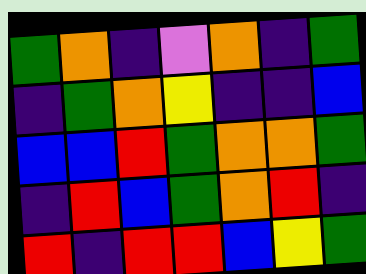[["green", "orange", "indigo", "violet", "orange", "indigo", "green"], ["indigo", "green", "orange", "yellow", "indigo", "indigo", "blue"], ["blue", "blue", "red", "green", "orange", "orange", "green"], ["indigo", "red", "blue", "green", "orange", "red", "indigo"], ["red", "indigo", "red", "red", "blue", "yellow", "green"]]